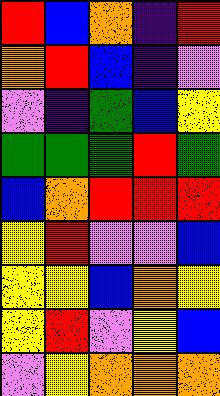[["red", "blue", "orange", "indigo", "red"], ["orange", "red", "blue", "indigo", "violet"], ["violet", "indigo", "green", "blue", "yellow"], ["green", "green", "green", "red", "green"], ["blue", "orange", "red", "red", "red"], ["yellow", "red", "violet", "violet", "blue"], ["yellow", "yellow", "blue", "orange", "yellow"], ["yellow", "red", "violet", "yellow", "blue"], ["violet", "yellow", "orange", "orange", "orange"]]